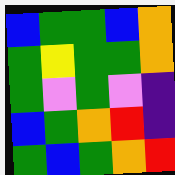[["blue", "green", "green", "blue", "orange"], ["green", "yellow", "green", "green", "orange"], ["green", "violet", "green", "violet", "indigo"], ["blue", "green", "orange", "red", "indigo"], ["green", "blue", "green", "orange", "red"]]